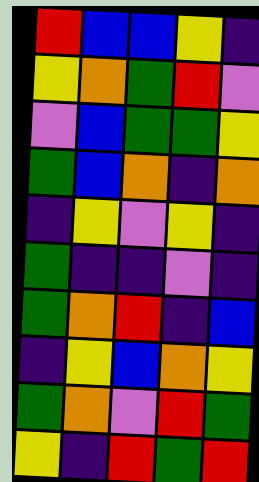[["red", "blue", "blue", "yellow", "indigo"], ["yellow", "orange", "green", "red", "violet"], ["violet", "blue", "green", "green", "yellow"], ["green", "blue", "orange", "indigo", "orange"], ["indigo", "yellow", "violet", "yellow", "indigo"], ["green", "indigo", "indigo", "violet", "indigo"], ["green", "orange", "red", "indigo", "blue"], ["indigo", "yellow", "blue", "orange", "yellow"], ["green", "orange", "violet", "red", "green"], ["yellow", "indigo", "red", "green", "red"]]